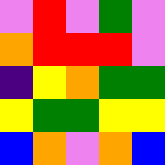[["violet", "red", "violet", "green", "violet"], ["orange", "red", "red", "red", "violet"], ["indigo", "yellow", "orange", "green", "green"], ["yellow", "green", "green", "yellow", "yellow"], ["blue", "orange", "violet", "orange", "blue"]]